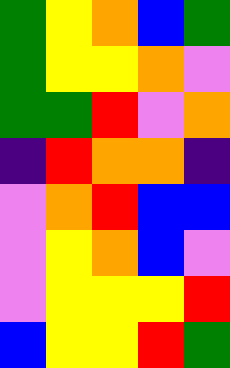[["green", "yellow", "orange", "blue", "green"], ["green", "yellow", "yellow", "orange", "violet"], ["green", "green", "red", "violet", "orange"], ["indigo", "red", "orange", "orange", "indigo"], ["violet", "orange", "red", "blue", "blue"], ["violet", "yellow", "orange", "blue", "violet"], ["violet", "yellow", "yellow", "yellow", "red"], ["blue", "yellow", "yellow", "red", "green"]]